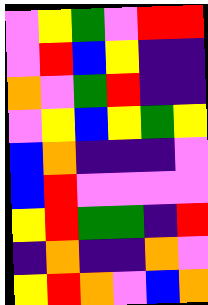[["violet", "yellow", "green", "violet", "red", "red"], ["violet", "red", "blue", "yellow", "indigo", "indigo"], ["orange", "violet", "green", "red", "indigo", "indigo"], ["violet", "yellow", "blue", "yellow", "green", "yellow"], ["blue", "orange", "indigo", "indigo", "indigo", "violet"], ["blue", "red", "violet", "violet", "violet", "violet"], ["yellow", "red", "green", "green", "indigo", "red"], ["indigo", "orange", "indigo", "indigo", "orange", "violet"], ["yellow", "red", "orange", "violet", "blue", "orange"]]